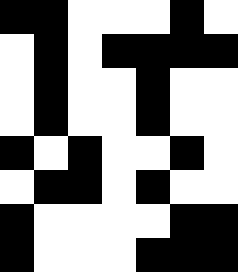[["black", "black", "white", "white", "white", "black", "white"], ["white", "black", "white", "black", "black", "black", "black"], ["white", "black", "white", "white", "black", "white", "white"], ["white", "black", "white", "white", "black", "white", "white"], ["black", "white", "black", "white", "white", "black", "white"], ["white", "black", "black", "white", "black", "white", "white"], ["black", "white", "white", "white", "white", "black", "black"], ["black", "white", "white", "white", "black", "black", "black"]]